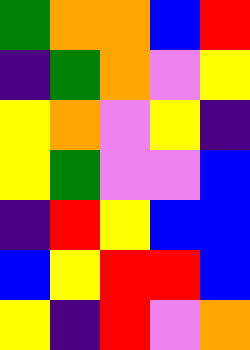[["green", "orange", "orange", "blue", "red"], ["indigo", "green", "orange", "violet", "yellow"], ["yellow", "orange", "violet", "yellow", "indigo"], ["yellow", "green", "violet", "violet", "blue"], ["indigo", "red", "yellow", "blue", "blue"], ["blue", "yellow", "red", "red", "blue"], ["yellow", "indigo", "red", "violet", "orange"]]